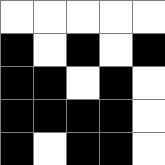[["white", "white", "white", "white", "white"], ["black", "white", "black", "white", "black"], ["black", "black", "white", "black", "white"], ["black", "black", "black", "black", "white"], ["black", "white", "black", "black", "white"]]